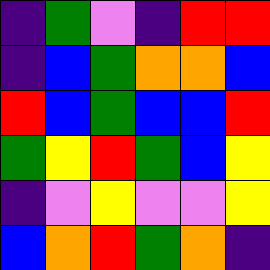[["indigo", "green", "violet", "indigo", "red", "red"], ["indigo", "blue", "green", "orange", "orange", "blue"], ["red", "blue", "green", "blue", "blue", "red"], ["green", "yellow", "red", "green", "blue", "yellow"], ["indigo", "violet", "yellow", "violet", "violet", "yellow"], ["blue", "orange", "red", "green", "orange", "indigo"]]